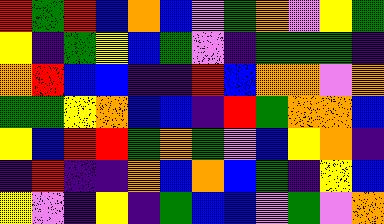[["red", "green", "red", "blue", "orange", "blue", "violet", "green", "orange", "violet", "yellow", "green"], ["yellow", "indigo", "green", "yellow", "blue", "green", "violet", "indigo", "green", "green", "green", "indigo"], ["orange", "red", "blue", "blue", "indigo", "indigo", "red", "blue", "orange", "orange", "violet", "orange"], ["green", "green", "yellow", "orange", "blue", "blue", "indigo", "red", "green", "orange", "orange", "blue"], ["yellow", "blue", "red", "red", "green", "orange", "green", "violet", "blue", "yellow", "orange", "indigo"], ["indigo", "red", "indigo", "indigo", "orange", "blue", "orange", "blue", "green", "indigo", "yellow", "blue"], ["yellow", "violet", "indigo", "yellow", "indigo", "green", "blue", "blue", "violet", "green", "violet", "orange"]]